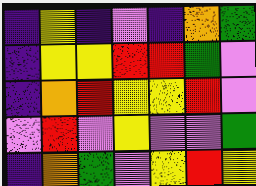[["indigo", "yellow", "indigo", "violet", "indigo", "orange", "green"], ["indigo", "yellow", "yellow", "red", "red", "green", "violet"], ["indigo", "orange", "red", "yellow", "yellow", "red", "violet"], ["violet", "red", "violet", "yellow", "violet", "violet", "green"], ["indigo", "orange", "green", "violet", "yellow", "red", "yellow"]]